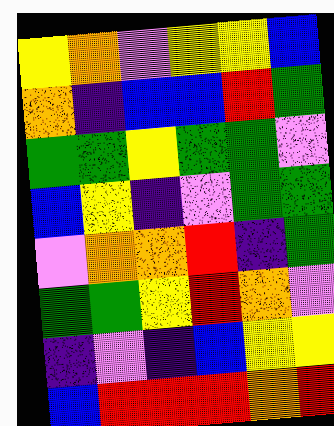[["yellow", "orange", "violet", "yellow", "yellow", "blue"], ["orange", "indigo", "blue", "blue", "red", "green"], ["green", "green", "yellow", "green", "green", "violet"], ["blue", "yellow", "indigo", "violet", "green", "green"], ["violet", "orange", "orange", "red", "indigo", "green"], ["green", "green", "yellow", "red", "orange", "violet"], ["indigo", "violet", "indigo", "blue", "yellow", "yellow"], ["blue", "red", "red", "red", "orange", "red"]]